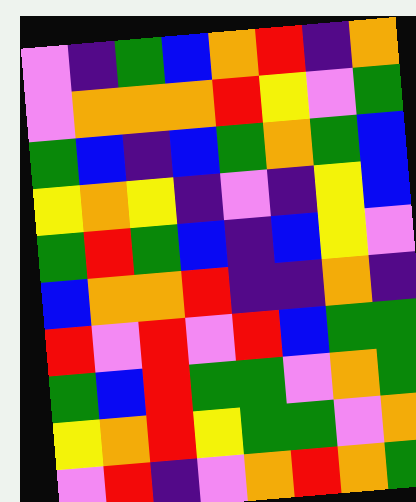[["violet", "indigo", "green", "blue", "orange", "red", "indigo", "orange"], ["violet", "orange", "orange", "orange", "red", "yellow", "violet", "green"], ["green", "blue", "indigo", "blue", "green", "orange", "green", "blue"], ["yellow", "orange", "yellow", "indigo", "violet", "indigo", "yellow", "blue"], ["green", "red", "green", "blue", "indigo", "blue", "yellow", "violet"], ["blue", "orange", "orange", "red", "indigo", "indigo", "orange", "indigo"], ["red", "violet", "red", "violet", "red", "blue", "green", "green"], ["green", "blue", "red", "green", "green", "violet", "orange", "green"], ["yellow", "orange", "red", "yellow", "green", "green", "violet", "orange"], ["violet", "red", "indigo", "violet", "orange", "red", "orange", "green"]]